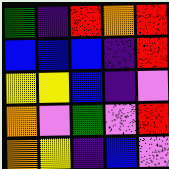[["green", "indigo", "red", "orange", "red"], ["blue", "blue", "blue", "indigo", "red"], ["yellow", "yellow", "blue", "indigo", "violet"], ["orange", "violet", "green", "violet", "red"], ["orange", "yellow", "indigo", "blue", "violet"]]